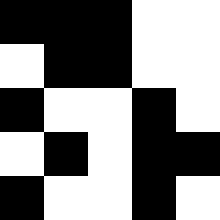[["black", "black", "black", "white", "white"], ["white", "black", "black", "white", "white"], ["black", "white", "white", "black", "white"], ["white", "black", "white", "black", "black"], ["black", "white", "white", "black", "white"]]